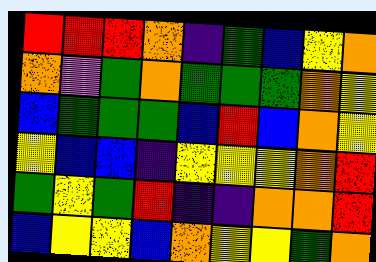[["red", "red", "red", "orange", "indigo", "green", "blue", "yellow", "orange"], ["orange", "violet", "green", "orange", "green", "green", "green", "orange", "yellow"], ["blue", "green", "green", "green", "blue", "red", "blue", "orange", "yellow"], ["yellow", "blue", "blue", "indigo", "yellow", "yellow", "yellow", "orange", "red"], ["green", "yellow", "green", "red", "indigo", "indigo", "orange", "orange", "red"], ["blue", "yellow", "yellow", "blue", "orange", "yellow", "yellow", "green", "orange"]]